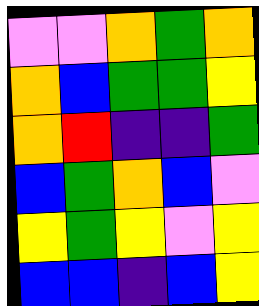[["violet", "violet", "orange", "green", "orange"], ["orange", "blue", "green", "green", "yellow"], ["orange", "red", "indigo", "indigo", "green"], ["blue", "green", "orange", "blue", "violet"], ["yellow", "green", "yellow", "violet", "yellow"], ["blue", "blue", "indigo", "blue", "yellow"]]